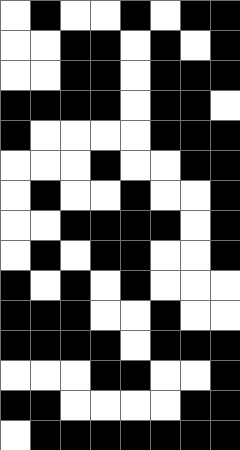[["white", "black", "white", "white", "black", "white", "black", "black"], ["white", "white", "black", "black", "white", "black", "white", "black"], ["white", "white", "black", "black", "white", "black", "black", "black"], ["black", "black", "black", "black", "white", "black", "black", "white"], ["black", "white", "white", "white", "white", "black", "black", "black"], ["white", "white", "white", "black", "white", "white", "black", "black"], ["white", "black", "white", "white", "black", "white", "white", "black"], ["white", "white", "black", "black", "black", "black", "white", "black"], ["white", "black", "white", "black", "black", "white", "white", "black"], ["black", "white", "black", "white", "black", "white", "white", "white"], ["black", "black", "black", "white", "white", "black", "white", "white"], ["black", "black", "black", "black", "white", "black", "black", "black"], ["white", "white", "white", "black", "black", "white", "white", "black"], ["black", "black", "white", "white", "white", "white", "black", "black"], ["white", "black", "black", "black", "black", "black", "black", "black"]]